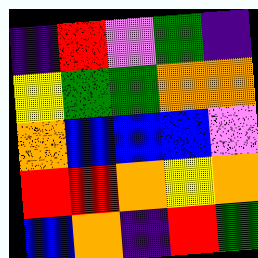[["indigo", "red", "violet", "green", "indigo"], ["yellow", "green", "green", "orange", "orange"], ["orange", "blue", "blue", "blue", "violet"], ["red", "red", "orange", "yellow", "orange"], ["blue", "orange", "indigo", "red", "green"]]